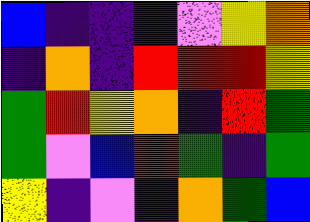[["blue", "indigo", "indigo", "indigo", "violet", "yellow", "orange"], ["indigo", "orange", "indigo", "red", "red", "red", "yellow"], ["green", "red", "yellow", "orange", "indigo", "red", "green"], ["green", "violet", "blue", "red", "green", "indigo", "green"], ["yellow", "indigo", "violet", "indigo", "orange", "green", "blue"]]